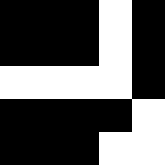[["black", "black", "black", "white", "black"], ["black", "black", "black", "white", "black"], ["white", "white", "white", "white", "black"], ["black", "black", "black", "black", "white"], ["black", "black", "black", "white", "white"]]